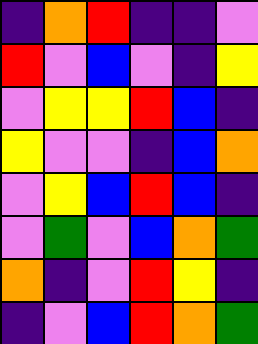[["indigo", "orange", "red", "indigo", "indigo", "violet"], ["red", "violet", "blue", "violet", "indigo", "yellow"], ["violet", "yellow", "yellow", "red", "blue", "indigo"], ["yellow", "violet", "violet", "indigo", "blue", "orange"], ["violet", "yellow", "blue", "red", "blue", "indigo"], ["violet", "green", "violet", "blue", "orange", "green"], ["orange", "indigo", "violet", "red", "yellow", "indigo"], ["indigo", "violet", "blue", "red", "orange", "green"]]